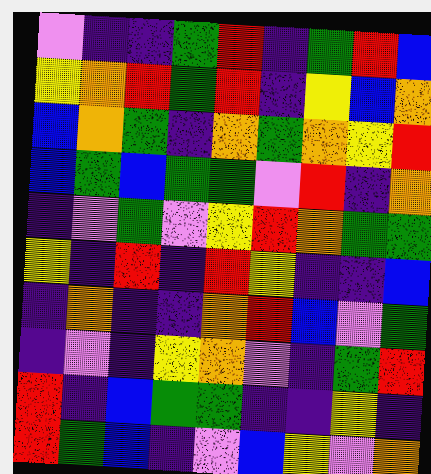[["violet", "indigo", "indigo", "green", "red", "indigo", "green", "red", "blue"], ["yellow", "orange", "red", "green", "red", "indigo", "yellow", "blue", "orange"], ["blue", "orange", "green", "indigo", "orange", "green", "orange", "yellow", "red"], ["blue", "green", "blue", "green", "green", "violet", "red", "indigo", "orange"], ["indigo", "violet", "green", "violet", "yellow", "red", "orange", "green", "green"], ["yellow", "indigo", "red", "indigo", "red", "yellow", "indigo", "indigo", "blue"], ["indigo", "orange", "indigo", "indigo", "orange", "red", "blue", "violet", "green"], ["indigo", "violet", "indigo", "yellow", "orange", "violet", "indigo", "green", "red"], ["red", "indigo", "blue", "green", "green", "indigo", "indigo", "yellow", "indigo"], ["red", "green", "blue", "indigo", "violet", "blue", "yellow", "violet", "orange"]]